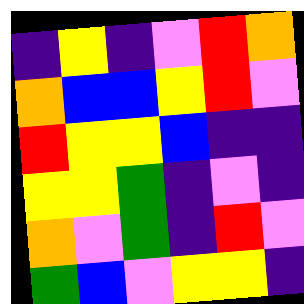[["indigo", "yellow", "indigo", "violet", "red", "orange"], ["orange", "blue", "blue", "yellow", "red", "violet"], ["red", "yellow", "yellow", "blue", "indigo", "indigo"], ["yellow", "yellow", "green", "indigo", "violet", "indigo"], ["orange", "violet", "green", "indigo", "red", "violet"], ["green", "blue", "violet", "yellow", "yellow", "indigo"]]